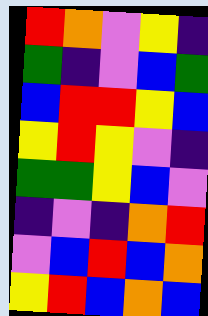[["red", "orange", "violet", "yellow", "indigo"], ["green", "indigo", "violet", "blue", "green"], ["blue", "red", "red", "yellow", "blue"], ["yellow", "red", "yellow", "violet", "indigo"], ["green", "green", "yellow", "blue", "violet"], ["indigo", "violet", "indigo", "orange", "red"], ["violet", "blue", "red", "blue", "orange"], ["yellow", "red", "blue", "orange", "blue"]]